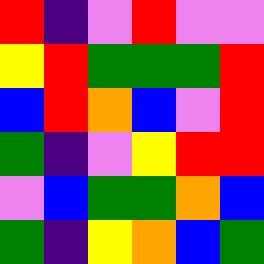[["red", "indigo", "violet", "red", "violet", "violet"], ["yellow", "red", "green", "green", "green", "red"], ["blue", "red", "orange", "blue", "violet", "red"], ["green", "indigo", "violet", "yellow", "red", "red"], ["violet", "blue", "green", "green", "orange", "blue"], ["green", "indigo", "yellow", "orange", "blue", "green"]]